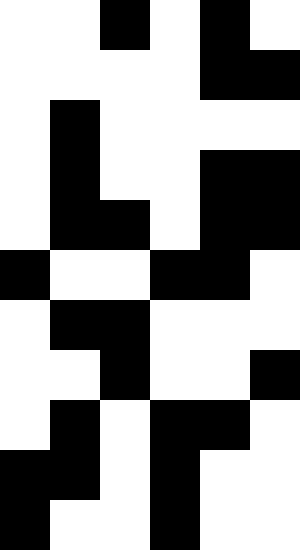[["white", "white", "black", "white", "black", "white"], ["white", "white", "white", "white", "black", "black"], ["white", "black", "white", "white", "white", "white"], ["white", "black", "white", "white", "black", "black"], ["white", "black", "black", "white", "black", "black"], ["black", "white", "white", "black", "black", "white"], ["white", "black", "black", "white", "white", "white"], ["white", "white", "black", "white", "white", "black"], ["white", "black", "white", "black", "black", "white"], ["black", "black", "white", "black", "white", "white"], ["black", "white", "white", "black", "white", "white"]]